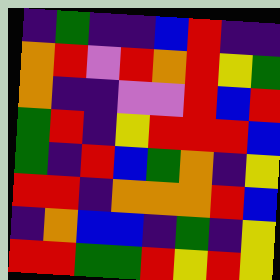[["indigo", "green", "indigo", "indigo", "blue", "red", "indigo", "indigo"], ["orange", "red", "violet", "red", "orange", "red", "yellow", "green"], ["orange", "indigo", "indigo", "violet", "violet", "red", "blue", "red"], ["green", "red", "indigo", "yellow", "red", "red", "red", "blue"], ["green", "indigo", "red", "blue", "green", "orange", "indigo", "yellow"], ["red", "red", "indigo", "orange", "orange", "orange", "red", "blue"], ["indigo", "orange", "blue", "blue", "indigo", "green", "indigo", "yellow"], ["red", "red", "green", "green", "red", "yellow", "red", "yellow"]]